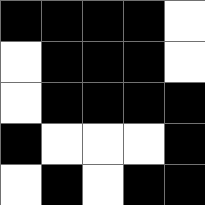[["black", "black", "black", "black", "white"], ["white", "black", "black", "black", "white"], ["white", "black", "black", "black", "black"], ["black", "white", "white", "white", "black"], ["white", "black", "white", "black", "black"]]